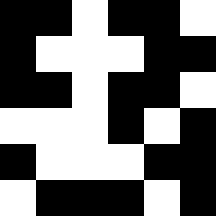[["black", "black", "white", "black", "black", "white"], ["black", "white", "white", "white", "black", "black"], ["black", "black", "white", "black", "black", "white"], ["white", "white", "white", "black", "white", "black"], ["black", "white", "white", "white", "black", "black"], ["white", "black", "black", "black", "white", "black"]]